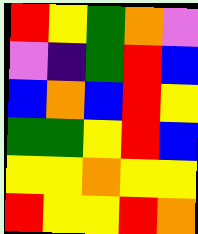[["red", "yellow", "green", "orange", "violet"], ["violet", "indigo", "green", "red", "blue"], ["blue", "orange", "blue", "red", "yellow"], ["green", "green", "yellow", "red", "blue"], ["yellow", "yellow", "orange", "yellow", "yellow"], ["red", "yellow", "yellow", "red", "orange"]]